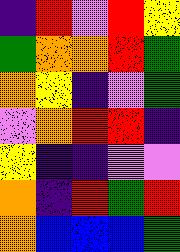[["indigo", "red", "violet", "red", "yellow"], ["green", "orange", "orange", "red", "green"], ["orange", "yellow", "indigo", "violet", "green"], ["violet", "orange", "red", "red", "indigo"], ["yellow", "indigo", "indigo", "violet", "violet"], ["orange", "indigo", "red", "green", "red"], ["orange", "blue", "blue", "blue", "green"]]